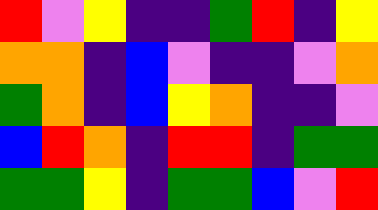[["red", "violet", "yellow", "indigo", "indigo", "green", "red", "indigo", "yellow"], ["orange", "orange", "indigo", "blue", "violet", "indigo", "indigo", "violet", "orange"], ["green", "orange", "indigo", "blue", "yellow", "orange", "indigo", "indigo", "violet"], ["blue", "red", "orange", "indigo", "red", "red", "indigo", "green", "green"], ["green", "green", "yellow", "indigo", "green", "green", "blue", "violet", "red"]]